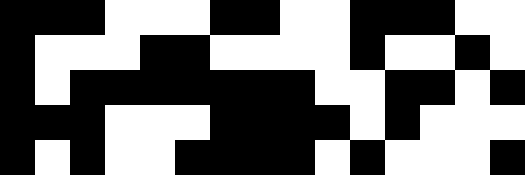[["black", "black", "black", "white", "white", "white", "black", "black", "white", "white", "black", "black", "black", "white", "white"], ["black", "white", "white", "white", "black", "black", "white", "white", "white", "white", "black", "white", "white", "black", "white"], ["black", "white", "black", "black", "black", "black", "black", "black", "black", "white", "white", "black", "black", "white", "black"], ["black", "black", "black", "white", "white", "white", "black", "black", "black", "black", "white", "black", "white", "white", "white"], ["black", "white", "black", "white", "white", "black", "black", "black", "black", "white", "black", "white", "white", "white", "black"]]